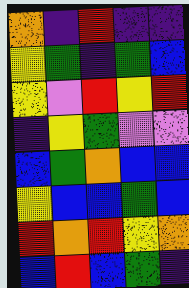[["orange", "indigo", "red", "indigo", "indigo"], ["yellow", "green", "indigo", "green", "blue"], ["yellow", "violet", "red", "yellow", "red"], ["indigo", "yellow", "green", "violet", "violet"], ["blue", "green", "orange", "blue", "blue"], ["yellow", "blue", "blue", "green", "blue"], ["red", "orange", "red", "yellow", "orange"], ["blue", "red", "blue", "green", "indigo"]]